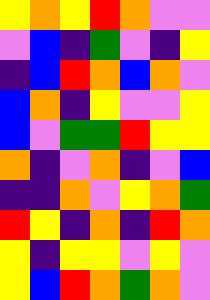[["yellow", "orange", "yellow", "red", "orange", "violet", "violet"], ["violet", "blue", "indigo", "green", "violet", "indigo", "yellow"], ["indigo", "blue", "red", "orange", "blue", "orange", "violet"], ["blue", "orange", "indigo", "yellow", "violet", "violet", "yellow"], ["blue", "violet", "green", "green", "red", "yellow", "yellow"], ["orange", "indigo", "violet", "orange", "indigo", "violet", "blue"], ["indigo", "indigo", "orange", "violet", "yellow", "orange", "green"], ["red", "yellow", "indigo", "orange", "indigo", "red", "orange"], ["yellow", "indigo", "yellow", "yellow", "violet", "yellow", "violet"], ["yellow", "blue", "red", "orange", "green", "orange", "violet"]]